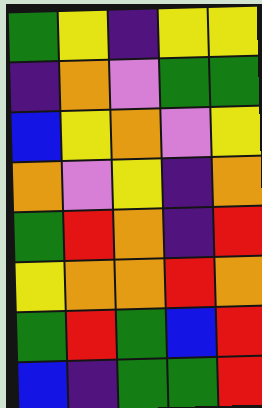[["green", "yellow", "indigo", "yellow", "yellow"], ["indigo", "orange", "violet", "green", "green"], ["blue", "yellow", "orange", "violet", "yellow"], ["orange", "violet", "yellow", "indigo", "orange"], ["green", "red", "orange", "indigo", "red"], ["yellow", "orange", "orange", "red", "orange"], ["green", "red", "green", "blue", "red"], ["blue", "indigo", "green", "green", "red"]]